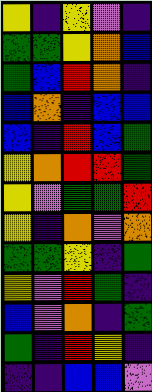[["yellow", "indigo", "yellow", "violet", "indigo"], ["green", "green", "yellow", "orange", "blue"], ["green", "blue", "red", "orange", "indigo"], ["blue", "orange", "indigo", "blue", "blue"], ["blue", "indigo", "red", "blue", "green"], ["yellow", "orange", "red", "red", "green"], ["yellow", "violet", "green", "green", "red"], ["yellow", "indigo", "orange", "violet", "orange"], ["green", "green", "yellow", "indigo", "green"], ["yellow", "violet", "red", "green", "indigo"], ["blue", "violet", "orange", "indigo", "green"], ["green", "indigo", "red", "yellow", "indigo"], ["indigo", "indigo", "blue", "blue", "violet"]]